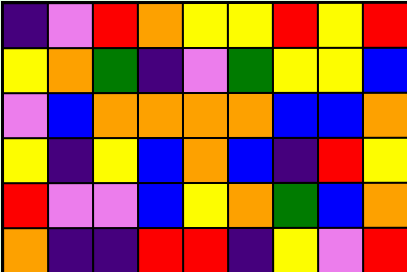[["indigo", "violet", "red", "orange", "yellow", "yellow", "red", "yellow", "red"], ["yellow", "orange", "green", "indigo", "violet", "green", "yellow", "yellow", "blue"], ["violet", "blue", "orange", "orange", "orange", "orange", "blue", "blue", "orange"], ["yellow", "indigo", "yellow", "blue", "orange", "blue", "indigo", "red", "yellow"], ["red", "violet", "violet", "blue", "yellow", "orange", "green", "blue", "orange"], ["orange", "indigo", "indigo", "red", "red", "indigo", "yellow", "violet", "red"]]